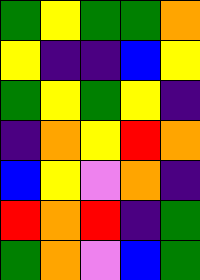[["green", "yellow", "green", "green", "orange"], ["yellow", "indigo", "indigo", "blue", "yellow"], ["green", "yellow", "green", "yellow", "indigo"], ["indigo", "orange", "yellow", "red", "orange"], ["blue", "yellow", "violet", "orange", "indigo"], ["red", "orange", "red", "indigo", "green"], ["green", "orange", "violet", "blue", "green"]]